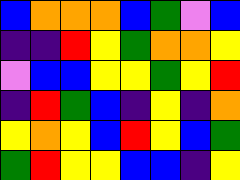[["blue", "orange", "orange", "orange", "blue", "green", "violet", "blue"], ["indigo", "indigo", "red", "yellow", "green", "orange", "orange", "yellow"], ["violet", "blue", "blue", "yellow", "yellow", "green", "yellow", "red"], ["indigo", "red", "green", "blue", "indigo", "yellow", "indigo", "orange"], ["yellow", "orange", "yellow", "blue", "red", "yellow", "blue", "green"], ["green", "red", "yellow", "yellow", "blue", "blue", "indigo", "yellow"]]